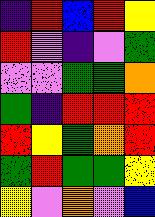[["indigo", "red", "blue", "red", "yellow"], ["red", "violet", "indigo", "violet", "green"], ["violet", "violet", "green", "green", "orange"], ["green", "indigo", "red", "red", "red"], ["red", "yellow", "green", "orange", "red"], ["green", "red", "green", "green", "yellow"], ["yellow", "violet", "orange", "violet", "blue"]]